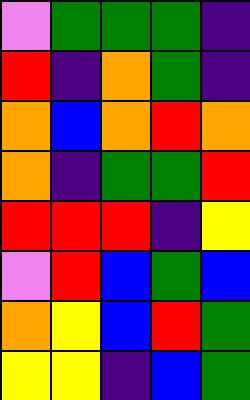[["violet", "green", "green", "green", "indigo"], ["red", "indigo", "orange", "green", "indigo"], ["orange", "blue", "orange", "red", "orange"], ["orange", "indigo", "green", "green", "red"], ["red", "red", "red", "indigo", "yellow"], ["violet", "red", "blue", "green", "blue"], ["orange", "yellow", "blue", "red", "green"], ["yellow", "yellow", "indigo", "blue", "green"]]